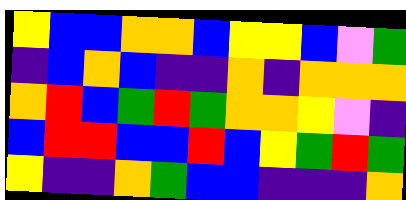[["yellow", "blue", "blue", "orange", "orange", "blue", "yellow", "yellow", "blue", "violet", "green"], ["indigo", "blue", "orange", "blue", "indigo", "indigo", "orange", "indigo", "orange", "orange", "orange"], ["orange", "red", "blue", "green", "red", "green", "orange", "orange", "yellow", "violet", "indigo"], ["blue", "red", "red", "blue", "blue", "red", "blue", "yellow", "green", "red", "green"], ["yellow", "indigo", "indigo", "orange", "green", "blue", "blue", "indigo", "indigo", "indigo", "orange"]]